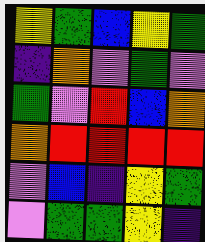[["yellow", "green", "blue", "yellow", "green"], ["indigo", "orange", "violet", "green", "violet"], ["green", "violet", "red", "blue", "orange"], ["orange", "red", "red", "red", "red"], ["violet", "blue", "indigo", "yellow", "green"], ["violet", "green", "green", "yellow", "indigo"]]